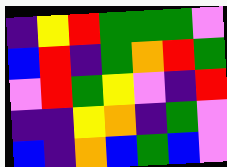[["indigo", "yellow", "red", "green", "green", "green", "violet"], ["blue", "red", "indigo", "green", "orange", "red", "green"], ["violet", "red", "green", "yellow", "violet", "indigo", "red"], ["indigo", "indigo", "yellow", "orange", "indigo", "green", "violet"], ["blue", "indigo", "orange", "blue", "green", "blue", "violet"]]